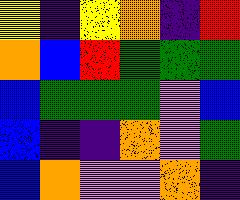[["yellow", "indigo", "yellow", "orange", "indigo", "red"], ["orange", "blue", "red", "green", "green", "green"], ["blue", "green", "green", "green", "violet", "blue"], ["blue", "indigo", "indigo", "orange", "violet", "green"], ["blue", "orange", "violet", "violet", "orange", "indigo"]]